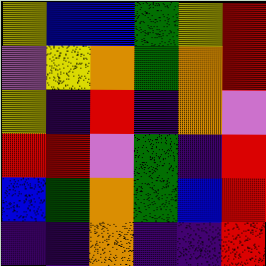[["yellow", "blue", "blue", "green", "yellow", "red"], ["violet", "yellow", "orange", "green", "orange", "red"], ["yellow", "indigo", "red", "indigo", "orange", "violet"], ["red", "red", "violet", "green", "indigo", "red"], ["blue", "green", "orange", "green", "blue", "red"], ["indigo", "indigo", "orange", "indigo", "indigo", "red"]]